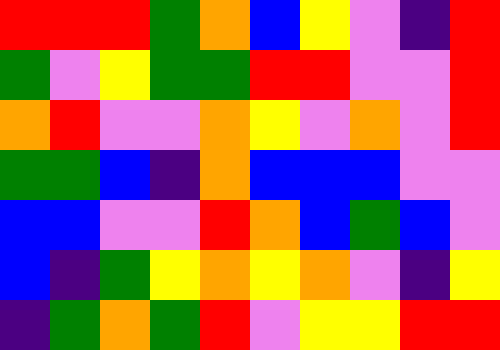[["red", "red", "red", "green", "orange", "blue", "yellow", "violet", "indigo", "red"], ["green", "violet", "yellow", "green", "green", "red", "red", "violet", "violet", "red"], ["orange", "red", "violet", "violet", "orange", "yellow", "violet", "orange", "violet", "red"], ["green", "green", "blue", "indigo", "orange", "blue", "blue", "blue", "violet", "violet"], ["blue", "blue", "violet", "violet", "red", "orange", "blue", "green", "blue", "violet"], ["blue", "indigo", "green", "yellow", "orange", "yellow", "orange", "violet", "indigo", "yellow"], ["indigo", "green", "orange", "green", "red", "violet", "yellow", "yellow", "red", "red"]]